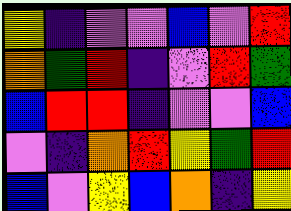[["yellow", "indigo", "violet", "violet", "blue", "violet", "red"], ["orange", "green", "red", "indigo", "violet", "red", "green"], ["blue", "red", "red", "indigo", "violet", "violet", "blue"], ["violet", "indigo", "orange", "red", "yellow", "green", "red"], ["blue", "violet", "yellow", "blue", "orange", "indigo", "yellow"]]